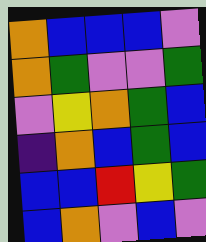[["orange", "blue", "blue", "blue", "violet"], ["orange", "green", "violet", "violet", "green"], ["violet", "yellow", "orange", "green", "blue"], ["indigo", "orange", "blue", "green", "blue"], ["blue", "blue", "red", "yellow", "green"], ["blue", "orange", "violet", "blue", "violet"]]